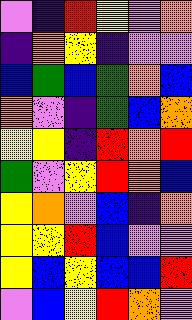[["violet", "indigo", "red", "yellow", "violet", "orange"], ["indigo", "orange", "yellow", "indigo", "violet", "violet"], ["blue", "green", "blue", "green", "orange", "blue"], ["orange", "violet", "indigo", "green", "blue", "orange"], ["yellow", "yellow", "indigo", "red", "orange", "red"], ["green", "violet", "yellow", "red", "orange", "blue"], ["yellow", "orange", "violet", "blue", "indigo", "orange"], ["yellow", "yellow", "red", "blue", "violet", "violet"], ["yellow", "blue", "yellow", "blue", "blue", "red"], ["violet", "blue", "yellow", "red", "orange", "violet"]]